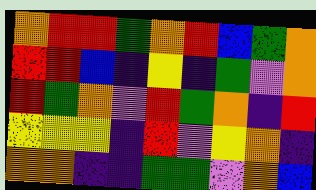[["orange", "red", "red", "green", "orange", "red", "blue", "green", "orange"], ["red", "red", "blue", "indigo", "yellow", "indigo", "green", "violet", "orange"], ["red", "green", "orange", "violet", "red", "green", "orange", "indigo", "red"], ["yellow", "yellow", "yellow", "indigo", "red", "violet", "yellow", "orange", "indigo"], ["orange", "orange", "indigo", "indigo", "green", "green", "violet", "orange", "blue"]]